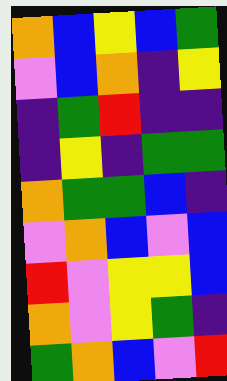[["orange", "blue", "yellow", "blue", "green"], ["violet", "blue", "orange", "indigo", "yellow"], ["indigo", "green", "red", "indigo", "indigo"], ["indigo", "yellow", "indigo", "green", "green"], ["orange", "green", "green", "blue", "indigo"], ["violet", "orange", "blue", "violet", "blue"], ["red", "violet", "yellow", "yellow", "blue"], ["orange", "violet", "yellow", "green", "indigo"], ["green", "orange", "blue", "violet", "red"]]